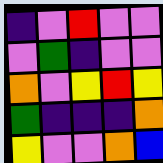[["indigo", "violet", "red", "violet", "violet"], ["violet", "green", "indigo", "violet", "violet"], ["orange", "violet", "yellow", "red", "yellow"], ["green", "indigo", "indigo", "indigo", "orange"], ["yellow", "violet", "violet", "orange", "blue"]]